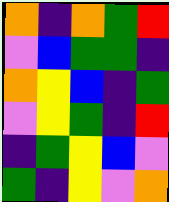[["orange", "indigo", "orange", "green", "red"], ["violet", "blue", "green", "green", "indigo"], ["orange", "yellow", "blue", "indigo", "green"], ["violet", "yellow", "green", "indigo", "red"], ["indigo", "green", "yellow", "blue", "violet"], ["green", "indigo", "yellow", "violet", "orange"]]